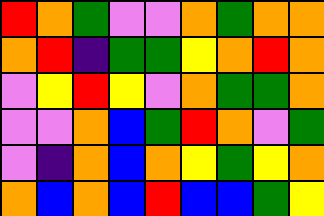[["red", "orange", "green", "violet", "violet", "orange", "green", "orange", "orange"], ["orange", "red", "indigo", "green", "green", "yellow", "orange", "red", "orange"], ["violet", "yellow", "red", "yellow", "violet", "orange", "green", "green", "orange"], ["violet", "violet", "orange", "blue", "green", "red", "orange", "violet", "green"], ["violet", "indigo", "orange", "blue", "orange", "yellow", "green", "yellow", "orange"], ["orange", "blue", "orange", "blue", "red", "blue", "blue", "green", "yellow"]]